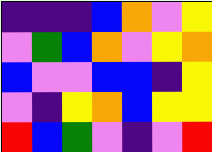[["indigo", "indigo", "indigo", "blue", "orange", "violet", "yellow"], ["violet", "green", "blue", "orange", "violet", "yellow", "orange"], ["blue", "violet", "violet", "blue", "blue", "indigo", "yellow"], ["violet", "indigo", "yellow", "orange", "blue", "yellow", "yellow"], ["red", "blue", "green", "violet", "indigo", "violet", "red"]]